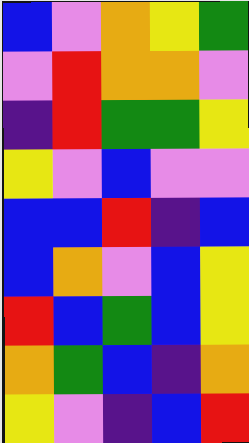[["blue", "violet", "orange", "yellow", "green"], ["violet", "red", "orange", "orange", "violet"], ["indigo", "red", "green", "green", "yellow"], ["yellow", "violet", "blue", "violet", "violet"], ["blue", "blue", "red", "indigo", "blue"], ["blue", "orange", "violet", "blue", "yellow"], ["red", "blue", "green", "blue", "yellow"], ["orange", "green", "blue", "indigo", "orange"], ["yellow", "violet", "indigo", "blue", "red"]]